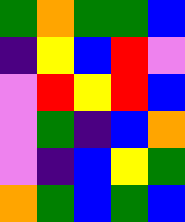[["green", "orange", "green", "green", "blue"], ["indigo", "yellow", "blue", "red", "violet"], ["violet", "red", "yellow", "red", "blue"], ["violet", "green", "indigo", "blue", "orange"], ["violet", "indigo", "blue", "yellow", "green"], ["orange", "green", "blue", "green", "blue"]]